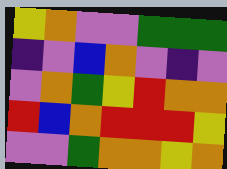[["yellow", "orange", "violet", "violet", "green", "green", "green"], ["indigo", "violet", "blue", "orange", "violet", "indigo", "violet"], ["violet", "orange", "green", "yellow", "red", "orange", "orange"], ["red", "blue", "orange", "red", "red", "red", "yellow"], ["violet", "violet", "green", "orange", "orange", "yellow", "orange"]]